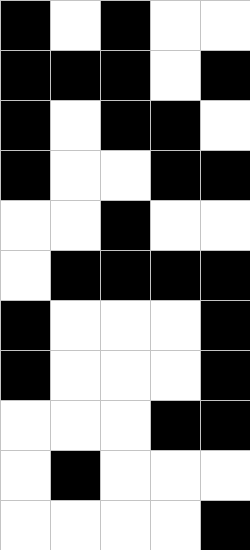[["black", "white", "black", "white", "white"], ["black", "black", "black", "white", "black"], ["black", "white", "black", "black", "white"], ["black", "white", "white", "black", "black"], ["white", "white", "black", "white", "white"], ["white", "black", "black", "black", "black"], ["black", "white", "white", "white", "black"], ["black", "white", "white", "white", "black"], ["white", "white", "white", "black", "black"], ["white", "black", "white", "white", "white"], ["white", "white", "white", "white", "black"]]